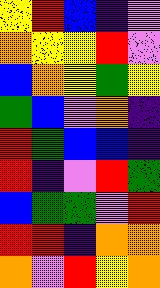[["yellow", "red", "blue", "indigo", "violet"], ["orange", "yellow", "yellow", "red", "violet"], ["blue", "orange", "yellow", "green", "yellow"], ["green", "blue", "violet", "orange", "indigo"], ["red", "green", "blue", "blue", "indigo"], ["red", "indigo", "violet", "red", "green"], ["blue", "green", "green", "violet", "red"], ["red", "red", "indigo", "orange", "orange"], ["orange", "violet", "red", "yellow", "orange"]]